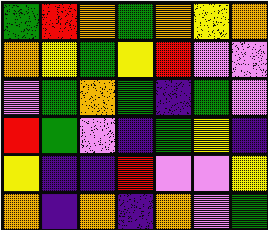[["green", "red", "orange", "green", "orange", "yellow", "orange"], ["orange", "yellow", "green", "yellow", "red", "violet", "violet"], ["violet", "green", "orange", "green", "indigo", "green", "violet"], ["red", "green", "violet", "indigo", "green", "yellow", "indigo"], ["yellow", "indigo", "indigo", "red", "violet", "violet", "yellow"], ["orange", "indigo", "orange", "indigo", "orange", "violet", "green"]]